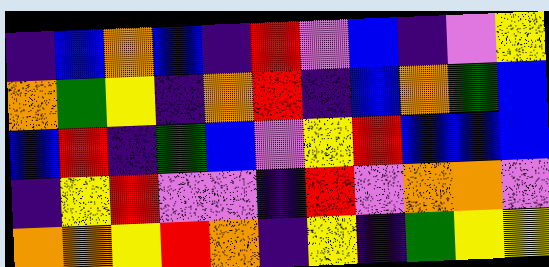[["indigo", "blue", "orange", "blue", "indigo", "red", "violet", "blue", "indigo", "violet", "yellow"], ["orange", "green", "yellow", "indigo", "orange", "red", "indigo", "blue", "orange", "green", "blue"], ["blue", "red", "indigo", "green", "blue", "violet", "yellow", "red", "blue", "blue", "blue"], ["indigo", "yellow", "red", "violet", "violet", "indigo", "red", "violet", "orange", "orange", "violet"], ["orange", "orange", "yellow", "red", "orange", "indigo", "yellow", "indigo", "green", "yellow", "yellow"]]